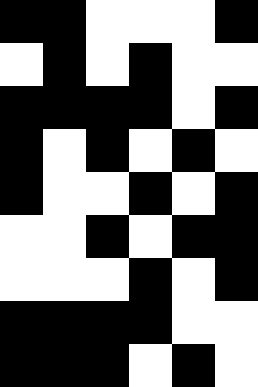[["black", "black", "white", "white", "white", "black"], ["white", "black", "white", "black", "white", "white"], ["black", "black", "black", "black", "white", "black"], ["black", "white", "black", "white", "black", "white"], ["black", "white", "white", "black", "white", "black"], ["white", "white", "black", "white", "black", "black"], ["white", "white", "white", "black", "white", "black"], ["black", "black", "black", "black", "white", "white"], ["black", "black", "black", "white", "black", "white"]]